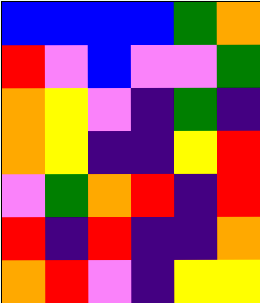[["blue", "blue", "blue", "blue", "green", "orange"], ["red", "violet", "blue", "violet", "violet", "green"], ["orange", "yellow", "violet", "indigo", "green", "indigo"], ["orange", "yellow", "indigo", "indigo", "yellow", "red"], ["violet", "green", "orange", "red", "indigo", "red"], ["red", "indigo", "red", "indigo", "indigo", "orange"], ["orange", "red", "violet", "indigo", "yellow", "yellow"]]